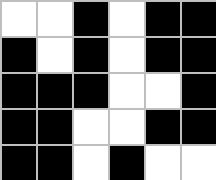[["white", "white", "black", "white", "black", "black"], ["black", "white", "black", "white", "black", "black"], ["black", "black", "black", "white", "white", "black"], ["black", "black", "white", "white", "black", "black"], ["black", "black", "white", "black", "white", "white"]]